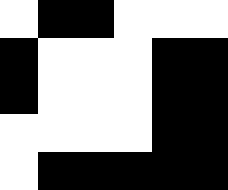[["white", "black", "black", "white", "white", "white"], ["black", "white", "white", "white", "black", "black"], ["black", "white", "white", "white", "black", "black"], ["white", "white", "white", "white", "black", "black"], ["white", "black", "black", "black", "black", "black"]]